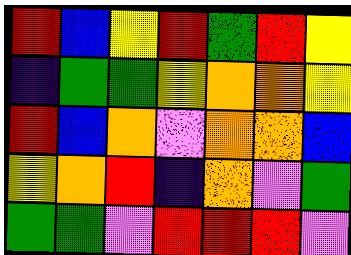[["red", "blue", "yellow", "red", "green", "red", "yellow"], ["indigo", "green", "green", "yellow", "orange", "orange", "yellow"], ["red", "blue", "orange", "violet", "orange", "orange", "blue"], ["yellow", "orange", "red", "indigo", "orange", "violet", "green"], ["green", "green", "violet", "red", "red", "red", "violet"]]